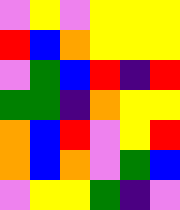[["violet", "yellow", "violet", "yellow", "yellow", "yellow"], ["red", "blue", "orange", "yellow", "yellow", "yellow"], ["violet", "green", "blue", "red", "indigo", "red"], ["green", "green", "indigo", "orange", "yellow", "yellow"], ["orange", "blue", "red", "violet", "yellow", "red"], ["orange", "blue", "orange", "violet", "green", "blue"], ["violet", "yellow", "yellow", "green", "indigo", "violet"]]